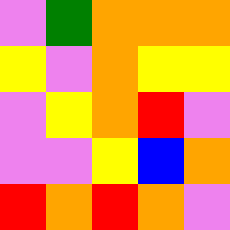[["violet", "green", "orange", "orange", "orange"], ["yellow", "violet", "orange", "yellow", "yellow"], ["violet", "yellow", "orange", "red", "violet"], ["violet", "violet", "yellow", "blue", "orange"], ["red", "orange", "red", "orange", "violet"]]